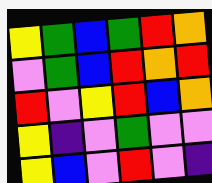[["yellow", "green", "blue", "green", "red", "orange"], ["violet", "green", "blue", "red", "orange", "red"], ["red", "violet", "yellow", "red", "blue", "orange"], ["yellow", "indigo", "violet", "green", "violet", "violet"], ["yellow", "blue", "violet", "red", "violet", "indigo"]]